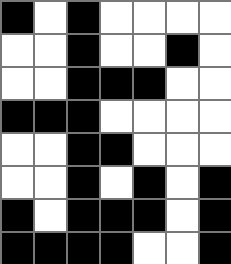[["black", "white", "black", "white", "white", "white", "white"], ["white", "white", "black", "white", "white", "black", "white"], ["white", "white", "black", "black", "black", "white", "white"], ["black", "black", "black", "white", "white", "white", "white"], ["white", "white", "black", "black", "white", "white", "white"], ["white", "white", "black", "white", "black", "white", "black"], ["black", "white", "black", "black", "black", "white", "black"], ["black", "black", "black", "black", "white", "white", "black"]]